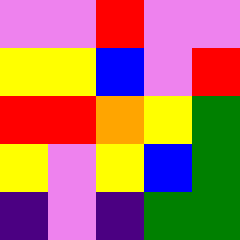[["violet", "violet", "red", "violet", "violet"], ["yellow", "yellow", "blue", "violet", "red"], ["red", "red", "orange", "yellow", "green"], ["yellow", "violet", "yellow", "blue", "green"], ["indigo", "violet", "indigo", "green", "green"]]